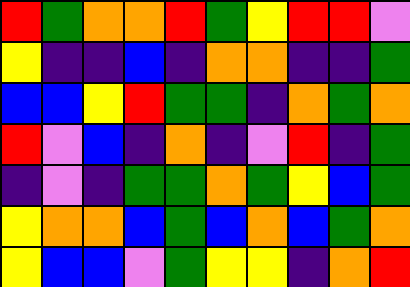[["red", "green", "orange", "orange", "red", "green", "yellow", "red", "red", "violet"], ["yellow", "indigo", "indigo", "blue", "indigo", "orange", "orange", "indigo", "indigo", "green"], ["blue", "blue", "yellow", "red", "green", "green", "indigo", "orange", "green", "orange"], ["red", "violet", "blue", "indigo", "orange", "indigo", "violet", "red", "indigo", "green"], ["indigo", "violet", "indigo", "green", "green", "orange", "green", "yellow", "blue", "green"], ["yellow", "orange", "orange", "blue", "green", "blue", "orange", "blue", "green", "orange"], ["yellow", "blue", "blue", "violet", "green", "yellow", "yellow", "indigo", "orange", "red"]]